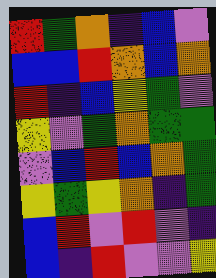[["red", "green", "orange", "indigo", "blue", "violet"], ["blue", "blue", "red", "orange", "blue", "orange"], ["red", "indigo", "blue", "yellow", "green", "violet"], ["yellow", "violet", "green", "orange", "green", "green"], ["violet", "blue", "red", "blue", "orange", "green"], ["yellow", "green", "yellow", "orange", "indigo", "green"], ["blue", "red", "violet", "red", "violet", "indigo"], ["blue", "indigo", "red", "violet", "violet", "yellow"]]